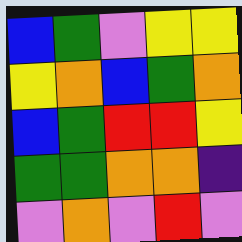[["blue", "green", "violet", "yellow", "yellow"], ["yellow", "orange", "blue", "green", "orange"], ["blue", "green", "red", "red", "yellow"], ["green", "green", "orange", "orange", "indigo"], ["violet", "orange", "violet", "red", "violet"]]